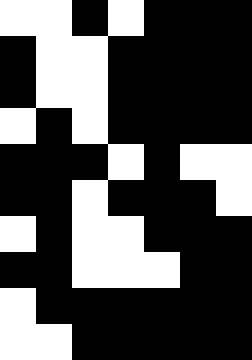[["white", "white", "black", "white", "black", "black", "black"], ["black", "white", "white", "black", "black", "black", "black"], ["black", "white", "white", "black", "black", "black", "black"], ["white", "black", "white", "black", "black", "black", "black"], ["black", "black", "black", "white", "black", "white", "white"], ["black", "black", "white", "black", "black", "black", "white"], ["white", "black", "white", "white", "black", "black", "black"], ["black", "black", "white", "white", "white", "black", "black"], ["white", "black", "black", "black", "black", "black", "black"], ["white", "white", "black", "black", "black", "black", "black"]]